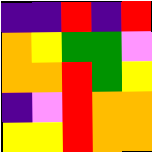[["indigo", "indigo", "red", "indigo", "red"], ["orange", "yellow", "green", "green", "violet"], ["orange", "orange", "red", "green", "yellow"], ["indigo", "violet", "red", "orange", "orange"], ["yellow", "yellow", "red", "orange", "orange"]]